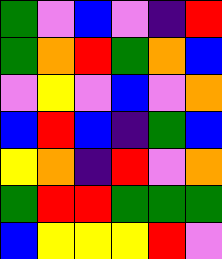[["green", "violet", "blue", "violet", "indigo", "red"], ["green", "orange", "red", "green", "orange", "blue"], ["violet", "yellow", "violet", "blue", "violet", "orange"], ["blue", "red", "blue", "indigo", "green", "blue"], ["yellow", "orange", "indigo", "red", "violet", "orange"], ["green", "red", "red", "green", "green", "green"], ["blue", "yellow", "yellow", "yellow", "red", "violet"]]